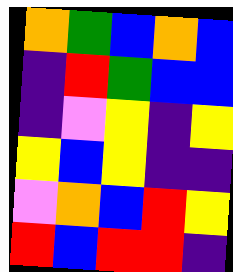[["orange", "green", "blue", "orange", "blue"], ["indigo", "red", "green", "blue", "blue"], ["indigo", "violet", "yellow", "indigo", "yellow"], ["yellow", "blue", "yellow", "indigo", "indigo"], ["violet", "orange", "blue", "red", "yellow"], ["red", "blue", "red", "red", "indigo"]]